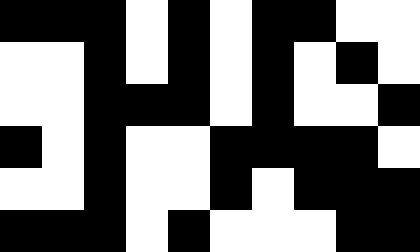[["black", "black", "black", "white", "black", "white", "black", "black", "white", "white"], ["white", "white", "black", "white", "black", "white", "black", "white", "black", "white"], ["white", "white", "black", "black", "black", "white", "black", "white", "white", "black"], ["black", "white", "black", "white", "white", "black", "black", "black", "black", "white"], ["white", "white", "black", "white", "white", "black", "white", "black", "black", "black"], ["black", "black", "black", "white", "black", "white", "white", "white", "black", "black"]]